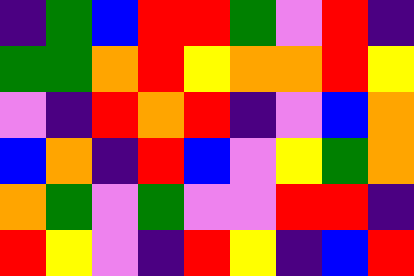[["indigo", "green", "blue", "red", "red", "green", "violet", "red", "indigo"], ["green", "green", "orange", "red", "yellow", "orange", "orange", "red", "yellow"], ["violet", "indigo", "red", "orange", "red", "indigo", "violet", "blue", "orange"], ["blue", "orange", "indigo", "red", "blue", "violet", "yellow", "green", "orange"], ["orange", "green", "violet", "green", "violet", "violet", "red", "red", "indigo"], ["red", "yellow", "violet", "indigo", "red", "yellow", "indigo", "blue", "red"]]